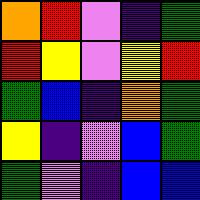[["orange", "red", "violet", "indigo", "green"], ["red", "yellow", "violet", "yellow", "red"], ["green", "blue", "indigo", "orange", "green"], ["yellow", "indigo", "violet", "blue", "green"], ["green", "violet", "indigo", "blue", "blue"]]